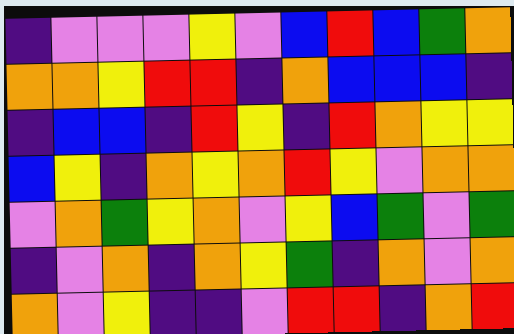[["indigo", "violet", "violet", "violet", "yellow", "violet", "blue", "red", "blue", "green", "orange"], ["orange", "orange", "yellow", "red", "red", "indigo", "orange", "blue", "blue", "blue", "indigo"], ["indigo", "blue", "blue", "indigo", "red", "yellow", "indigo", "red", "orange", "yellow", "yellow"], ["blue", "yellow", "indigo", "orange", "yellow", "orange", "red", "yellow", "violet", "orange", "orange"], ["violet", "orange", "green", "yellow", "orange", "violet", "yellow", "blue", "green", "violet", "green"], ["indigo", "violet", "orange", "indigo", "orange", "yellow", "green", "indigo", "orange", "violet", "orange"], ["orange", "violet", "yellow", "indigo", "indigo", "violet", "red", "red", "indigo", "orange", "red"]]